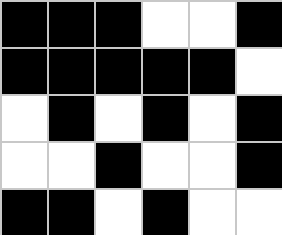[["black", "black", "black", "white", "white", "black"], ["black", "black", "black", "black", "black", "white"], ["white", "black", "white", "black", "white", "black"], ["white", "white", "black", "white", "white", "black"], ["black", "black", "white", "black", "white", "white"]]